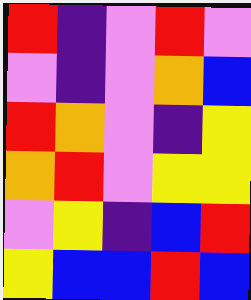[["red", "indigo", "violet", "red", "violet"], ["violet", "indigo", "violet", "orange", "blue"], ["red", "orange", "violet", "indigo", "yellow"], ["orange", "red", "violet", "yellow", "yellow"], ["violet", "yellow", "indigo", "blue", "red"], ["yellow", "blue", "blue", "red", "blue"]]